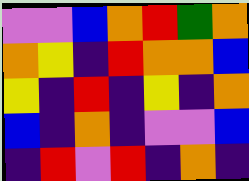[["violet", "violet", "blue", "orange", "red", "green", "orange"], ["orange", "yellow", "indigo", "red", "orange", "orange", "blue"], ["yellow", "indigo", "red", "indigo", "yellow", "indigo", "orange"], ["blue", "indigo", "orange", "indigo", "violet", "violet", "blue"], ["indigo", "red", "violet", "red", "indigo", "orange", "indigo"]]